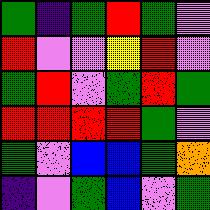[["green", "indigo", "green", "red", "green", "violet"], ["red", "violet", "violet", "yellow", "red", "violet"], ["green", "red", "violet", "green", "red", "green"], ["red", "red", "red", "red", "green", "violet"], ["green", "violet", "blue", "blue", "green", "orange"], ["indigo", "violet", "green", "blue", "violet", "green"]]